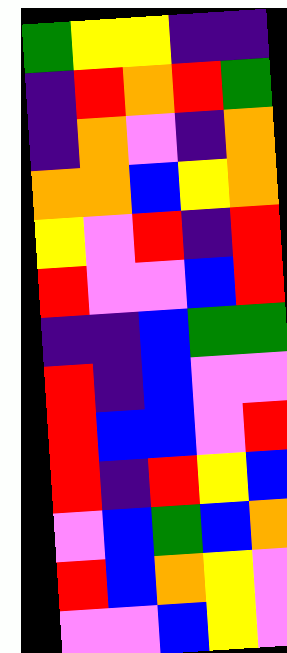[["green", "yellow", "yellow", "indigo", "indigo"], ["indigo", "red", "orange", "red", "green"], ["indigo", "orange", "violet", "indigo", "orange"], ["orange", "orange", "blue", "yellow", "orange"], ["yellow", "violet", "red", "indigo", "red"], ["red", "violet", "violet", "blue", "red"], ["indigo", "indigo", "blue", "green", "green"], ["red", "indigo", "blue", "violet", "violet"], ["red", "blue", "blue", "violet", "red"], ["red", "indigo", "red", "yellow", "blue"], ["violet", "blue", "green", "blue", "orange"], ["red", "blue", "orange", "yellow", "violet"], ["violet", "violet", "blue", "yellow", "violet"]]